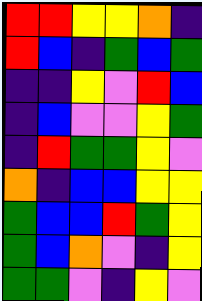[["red", "red", "yellow", "yellow", "orange", "indigo"], ["red", "blue", "indigo", "green", "blue", "green"], ["indigo", "indigo", "yellow", "violet", "red", "blue"], ["indigo", "blue", "violet", "violet", "yellow", "green"], ["indigo", "red", "green", "green", "yellow", "violet"], ["orange", "indigo", "blue", "blue", "yellow", "yellow"], ["green", "blue", "blue", "red", "green", "yellow"], ["green", "blue", "orange", "violet", "indigo", "yellow"], ["green", "green", "violet", "indigo", "yellow", "violet"]]